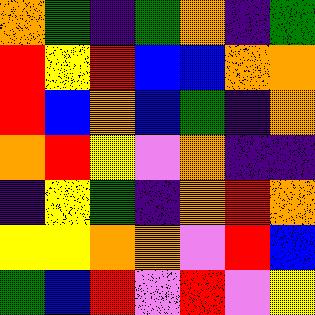[["orange", "green", "indigo", "green", "orange", "indigo", "green"], ["red", "yellow", "red", "blue", "blue", "orange", "orange"], ["red", "blue", "orange", "blue", "green", "indigo", "orange"], ["orange", "red", "yellow", "violet", "orange", "indigo", "indigo"], ["indigo", "yellow", "green", "indigo", "orange", "red", "orange"], ["yellow", "yellow", "orange", "orange", "violet", "red", "blue"], ["green", "blue", "red", "violet", "red", "violet", "yellow"]]